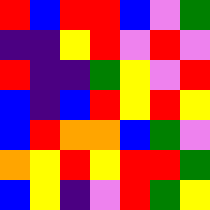[["red", "blue", "red", "red", "blue", "violet", "green"], ["indigo", "indigo", "yellow", "red", "violet", "red", "violet"], ["red", "indigo", "indigo", "green", "yellow", "violet", "red"], ["blue", "indigo", "blue", "red", "yellow", "red", "yellow"], ["blue", "red", "orange", "orange", "blue", "green", "violet"], ["orange", "yellow", "red", "yellow", "red", "red", "green"], ["blue", "yellow", "indigo", "violet", "red", "green", "yellow"]]